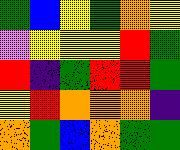[["green", "blue", "yellow", "green", "orange", "yellow"], ["violet", "yellow", "yellow", "yellow", "red", "green"], ["red", "indigo", "green", "red", "red", "green"], ["yellow", "red", "orange", "orange", "orange", "indigo"], ["orange", "green", "blue", "orange", "green", "green"]]